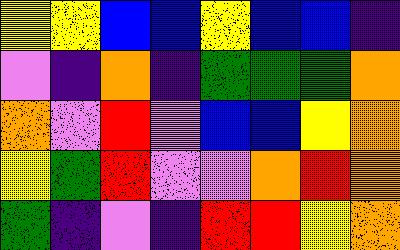[["yellow", "yellow", "blue", "blue", "yellow", "blue", "blue", "indigo"], ["violet", "indigo", "orange", "indigo", "green", "green", "green", "orange"], ["orange", "violet", "red", "violet", "blue", "blue", "yellow", "orange"], ["yellow", "green", "red", "violet", "violet", "orange", "red", "orange"], ["green", "indigo", "violet", "indigo", "red", "red", "yellow", "orange"]]